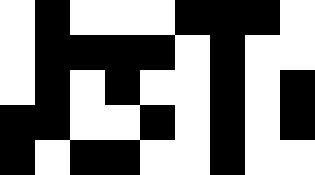[["white", "black", "white", "white", "white", "black", "black", "black", "white"], ["white", "black", "black", "black", "black", "white", "black", "white", "white"], ["white", "black", "white", "black", "white", "white", "black", "white", "black"], ["black", "black", "white", "white", "black", "white", "black", "white", "black"], ["black", "white", "black", "black", "white", "white", "black", "white", "white"]]